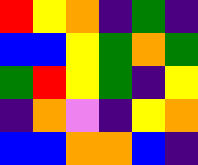[["red", "yellow", "orange", "indigo", "green", "indigo"], ["blue", "blue", "yellow", "green", "orange", "green"], ["green", "red", "yellow", "green", "indigo", "yellow"], ["indigo", "orange", "violet", "indigo", "yellow", "orange"], ["blue", "blue", "orange", "orange", "blue", "indigo"]]